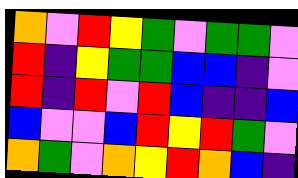[["orange", "violet", "red", "yellow", "green", "violet", "green", "green", "violet"], ["red", "indigo", "yellow", "green", "green", "blue", "blue", "indigo", "violet"], ["red", "indigo", "red", "violet", "red", "blue", "indigo", "indigo", "blue"], ["blue", "violet", "violet", "blue", "red", "yellow", "red", "green", "violet"], ["orange", "green", "violet", "orange", "yellow", "red", "orange", "blue", "indigo"]]